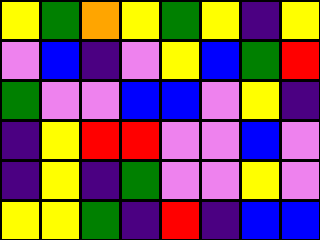[["yellow", "green", "orange", "yellow", "green", "yellow", "indigo", "yellow"], ["violet", "blue", "indigo", "violet", "yellow", "blue", "green", "red"], ["green", "violet", "violet", "blue", "blue", "violet", "yellow", "indigo"], ["indigo", "yellow", "red", "red", "violet", "violet", "blue", "violet"], ["indigo", "yellow", "indigo", "green", "violet", "violet", "yellow", "violet"], ["yellow", "yellow", "green", "indigo", "red", "indigo", "blue", "blue"]]